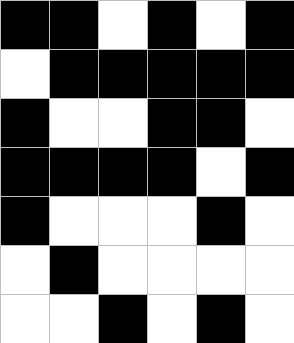[["black", "black", "white", "black", "white", "black"], ["white", "black", "black", "black", "black", "black"], ["black", "white", "white", "black", "black", "white"], ["black", "black", "black", "black", "white", "black"], ["black", "white", "white", "white", "black", "white"], ["white", "black", "white", "white", "white", "white"], ["white", "white", "black", "white", "black", "white"]]